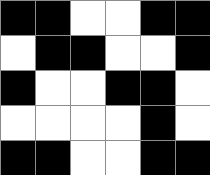[["black", "black", "white", "white", "black", "black"], ["white", "black", "black", "white", "white", "black"], ["black", "white", "white", "black", "black", "white"], ["white", "white", "white", "white", "black", "white"], ["black", "black", "white", "white", "black", "black"]]